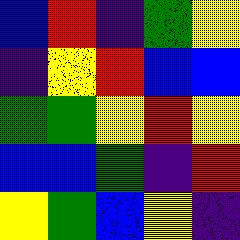[["blue", "red", "indigo", "green", "yellow"], ["indigo", "yellow", "red", "blue", "blue"], ["green", "green", "yellow", "red", "yellow"], ["blue", "blue", "green", "indigo", "red"], ["yellow", "green", "blue", "yellow", "indigo"]]